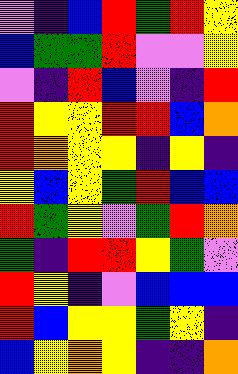[["violet", "indigo", "blue", "red", "green", "red", "yellow"], ["blue", "green", "green", "red", "violet", "violet", "yellow"], ["violet", "indigo", "red", "blue", "violet", "indigo", "red"], ["red", "yellow", "yellow", "red", "red", "blue", "orange"], ["red", "orange", "yellow", "yellow", "indigo", "yellow", "indigo"], ["yellow", "blue", "yellow", "green", "red", "blue", "blue"], ["red", "green", "yellow", "violet", "green", "red", "orange"], ["green", "indigo", "red", "red", "yellow", "green", "violet"], ["red", "yellow", "indigo", "violet", "blue", "blue", "blue"], ["red", "blue", "yellow", "yellow", "green", "yellow", "indigo"], ["blue", "yellow", "orange", "yellow", "indigo", "indigo", "orange"]]